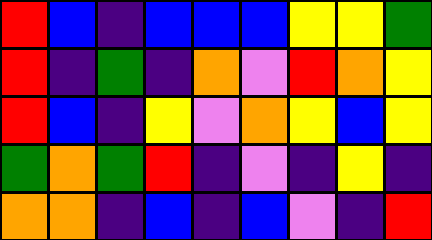[["red", "blue", "indigo", "blue", "blue", "blue", "yellow", "yellow", "green"], ["red", "indigo", "green", "indigo", "orange", "violet", "red", "orange", "yellow"], ["red", "blue", "indigo", "yellow", "violet", "orange", "yellow", "blue", "yellow"], ["green", "orange", "green", "red", "indigo", "violet", "indigo", "yellow", "indigo"], ["orange", "orange", "indigo", "blue", "indigo", "blue", "violet", "indigo", "red"]]